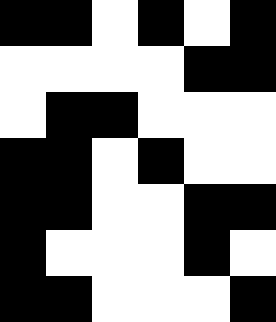[["black", "black", "white", "black", "white", "black"], ["white", "white", "white", "white", "black", "black"], ["white", "black", "black", "white", "white", "white"], ["black", "black", "white", "black", "white", "white"], ["black", "black", "white", "white", "black", "black"], ["black", "white", "white", "white", "black", "white"], ["black", "black", "white", "white", "white", "black"]]